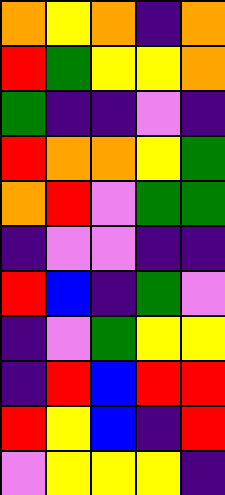[["orange", "yellow", "orange", "indigo", "orange"], ["red", "green", "yellow", "yellow", "orange"], ["green", "indigo", "indigo", "violet", "indigo"], ["red", "orange", "orange", "yellow", "green"], ["orange", "red", "violet", "green", "green"], ["indigo", "violet", "violet", "indigo", "indigo"], ["red", "blue", "indigo", "green", "violet"], ["indigo", "violet", "green", "yellow", "yellow"], ["indigo", "red", "blue", "red", "red"], ["red", "yellow", "blue", "indigo", "red"], ["violet", "yellow", "yellow", "yellow", "indigo"]]